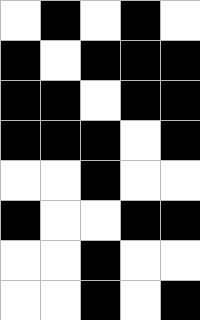[["white", "black", "white", "black", "white"], ["black", "white", "black", "black", "black"], ["black", "black", "white", "black", "black"], ["black", "black", "black", "white", "black"], ["white", "white", "black", "white", "white"], ["black", "white", "white", "black", "black"], ["white", "white", "black", "white", "white"], ["white", "white", "black", "white", "black"]]